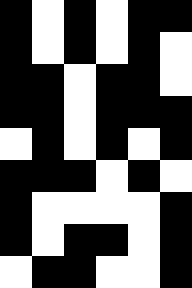[["black", "white", "black", "white", "black", "black"], ["black", "white", "black", "white", "black", "white"], ["black", "black", "white", "black", "black", "white"], ["black", "black", "white", "black", "black", "black"], ["white", "black", "white", "black", "white", "black"], ["black", "black", "black", "white", "black", "white"], ["black", "white", "white", "white", "white", "black"], ["black", "white", "black", "black", "white", "black"], ["white", "black", "black", "white", "white", "black"]]